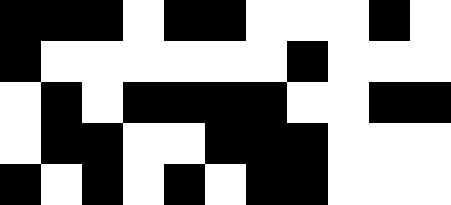[["black", "black", "black", "white", "black", "black", "white", "white", "white", "black", "white"], ["black", "white", "white", "white", "white", "white", "white", "black", "white", "white", "white"], ["white", "black", "white", "black", "black", "black", "black", "white", "white", "black", "black"], ["white", "black", "black", "white", "white", "black", "black", "black", "white", "white", "white"], ["black", "white", "black", "white", "black", "white", "black", "black", "white", "white", "white"]]